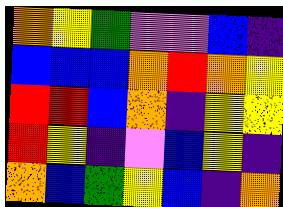[["orange", "yellow", "green", "violet", "violet", "blue", "indigo"], ["blue", "blue", "blue", "orange", "red", "orange", "yellow"], ["red", "red", "blue", "orange", "indigo", "yellow", "yellow"], ["red", "yellow", "indigo", "violet", "blue", "yellow", "indigo"], ["orange", "blue", "green", "yellow", "blue", "indigo", "orange"]]